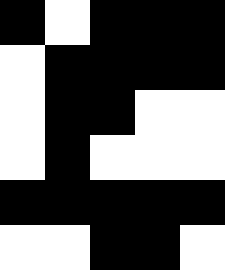[["black", "white", "black", "black", "black"], ["white", "black", "black", "black", "black"], ["white", "black", "black", "white", "white"], ["white", "black", "white", "white", "white"], ["black", "black", "black", "black", "black"], ["white", "white", "black", "black", "white"]]